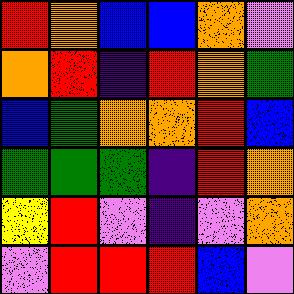[["red", "orange", "blue", "blue", "orange", "violet"], ["orange", "red", "indigo", "red", "orange", "green"], ["blue", "green", "orange", "orange", "red", "blue"], ["green", "green", "green", "indigo", "red", "orange"], ["yellow", "red", "violet", "indigo", "violet", "orange"], ["violet", "red", "red", "red", "blue", "violet"]]